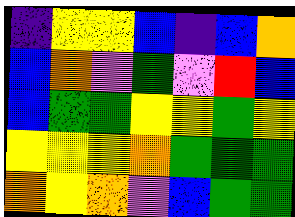[["indigo", "yellow", "yellow", "blue", "indigo", "blue", "orange"], ["blue", "orange", "violet", "green", "violet", "red", "blue"], ["blue", "green", "green", "yellow", "yellow", "green", "yellow"], ["yellow", "yellow", "yellow", "orange", "green", "green", "green"], ["orange", "yellow", "orange", "violet", "blue", "green", "green"]]